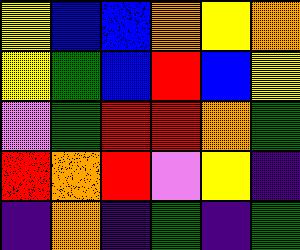[["yellow", "blue", "blue", "orange", "yellow", "orange"], ["yellow", "green", "blue", "red", "blue", "yellow"], ["violet", "green", "red", "red", "orange", "green"], ["red", "orange", "red", "violet", "yellow", "indigo"], ["indigo", "orange", "indigo", "green", "indigo", "green"]]